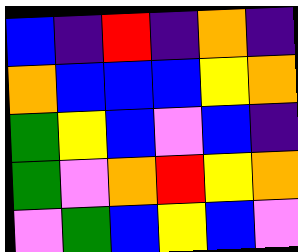[["blue", "indigo", "red", "indigo", "orange", "indigo"], ["orange", "blue", "blue", "blue", "yellow", "orange"], ["green", "yellow", "blue", "violet", "blue", "indigo"], ["green", "violet", "orange", "red", "yellow", "orange"], ["violet", "green", "blue", "yellow", "blue", "violet"]]